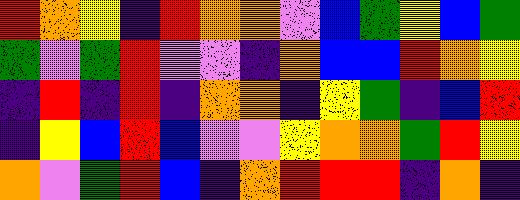[["red", "orange", "yellow", "indigo", "red", "orange", "orange", "violet", "blue", "green", "yellow", "blue", "green"], ["green", "violet", "green", "red", "violet", "violet", "indigo", "orange", "blue", "blue", "red", "orange", "yellow"], ["indigo", "red", "indigo", "red", "indigo", "orange", "orange", "indigo", "yellow", "green", "indigo", "blue", "red"], ["indigo", "yellow", "blue", "red", "blue", "violet", "violet", "yellow", "orange", "orange", "green", "red", "yellow"], ["orange", "violet", "green", "red", "blue", "indigo", "orange", "red", "red", "red", "indigo", "orange", "indigo"]]